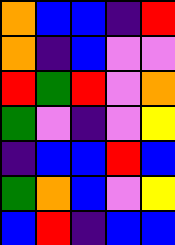[["orange", "blue", "blue", "indigo", "red"], ["orange", "indigo", "blue", "violet", "violet"], ["red", "green", "red", "violet", "orange"], ["green", "violet", "indigo", "violet", "yellow"], ["indigo", "blue", "blue", "red", "blue"], ["green", "orange", "blue", "violet", "yellow"], ["blue", "red", "indigo", "blue", "blue"]]